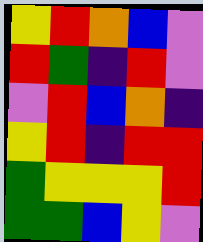[["yellow", "red", "orange", "blue", "violet"], ["red", "green", "indigo", "red", "violet"], ["violet", "red", "blue", "orange", "indigo"], ["yellow", "red", "indigo", "red", "red"], ["green", "yellow", "yellow", "yellow", "red"], ["green", "green", "blue", "yellow", "violet"]]